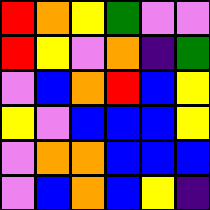[["red", "orange", "yellow", "green", "violet", "violet"], ["red", "yellow", "violet", "orange", "indigo", "green"], ["violet", "blue", "orange", "red", "blue", "yellow"], ["yellow", "violet", "blue", "blue", "blue", "yellow"], ["violet", "orange", "orange", "blue", "blue", "blue"], ["violet", "blue", "orange", "blue", "yellow", "indigo"]]